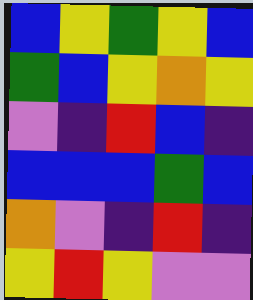[["blue", "yellow", "green", "yellow", "blue"], ["green", "blue", "yellow", "orange", "yellow"], ["violet", "indigo", "red", "blue", "indigo"], ["blue", "blue", "blue", "green", "blue"], ["orange", "violet", "indigo", "red", "indigo"], ["yellow", "red", "yellow", "violet", "violet"]]